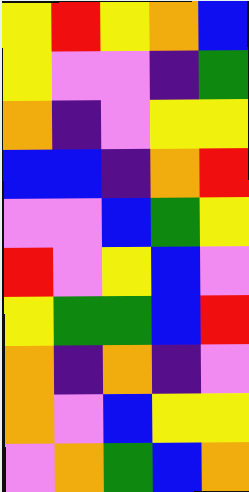[["yellow", "red", "yellow", "orange", "blue"], ["yellow", "violet", "violet", "indigo", "green"], ["orange", "indigo", "violet", "yellow", "yellow"], ["blue", "blue", "indigo", "orange", "red"], ["violet", "violet", "blue", "green", "yellow"], ["red", "violet", "yellow", "blue", "violet"], ["yellow", "green", "green", "blue", "red"], ["orange", "indigo", "orange", "indigo", "violet"], ["orange", "violet", "blue", "yellow", "yellow"], ["violet", "orange", "green", "blue", "orange"]]